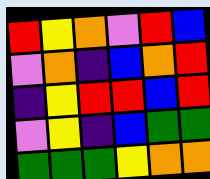[["red", "yellow", "orange", "violet", "red", "blue"], ["violet", "orange", "indigo", "blue", "orange", "red"], ["indigo", "yellow", "red", "red", "blue", "red"], ["violet", "yellow", "indigo", "blue", "green", "green"], ["green", "green", "green", "yellow", "orange", "orange"]]